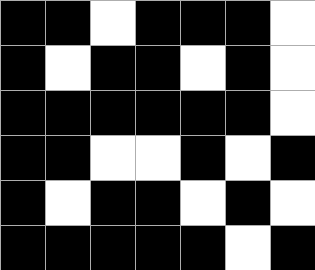[["black", "black", "white", "black", "black", "black", "white"], ["black", "white", "black", "black", "white", "black", "white"], ["black", "black", "black", "black", "black", "black", "white"], ["black", "black", "white", "white", "black", "white", "black"], ["black", "white", "black", "black", "white", "black", "white"], ["black", "black", "black", "black", "black", "white", "black"]]